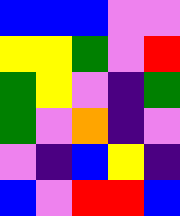[["blue", "blue", "blue", "violet", "violet"], ["yellow", "yellow", "green", "violet", "red"], ["green", "yellow", "violet", "indigo", "green"], ["green", "violet", "orange", "indigo", "violet"], ["violet", "indigo", "blue", "yellow", "indigo"], ["blue", "violet", "red", "red", "blue"]]